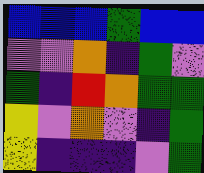[["blue", "blue", "blue", "green", "blue", "blue"], ["violet", "violet", "orange", "indigo", "green", "violet"], ["green", "indigo", "red", "orange", "green", "green"], ["yellow", "violet", "orange", "violet", "indigo", "green"], ["yellow", "indigo", "indigo", "indigo", "violet", "green"]]